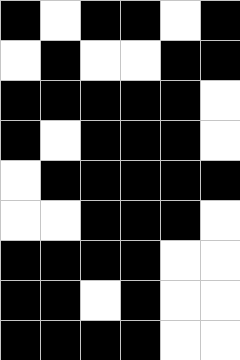[["black", "white", "black", "black", "white", "black"], ["white", "black", "white", "white", "black", "black"], ["black", "black", "black", "black", "black", "white"], ["black", "white", "black", "black", "black", "white"], ["white", "black", "black", "black", "black", "black"], ["white", "white", "black", "black", "black", "white"], ["black", "black", "black", "black", "white", "white"], ["black", "black", "white", "black", "white", "white"], ["black", "black", "black", "black", "white", "white"]]